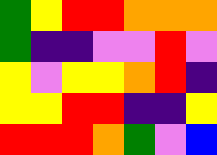[["green", "yellow", "red", "red", "orange", "orange", "orange"], ["green", "indigo", "indigo", "violet", "violet", "red", "violet"], ["yellow", "violet", "yellow", "yellow", "orange", "red", "indigo"], ["yellow", "yellow", "red", "red", "indigo", "indigo", "yellow"], ["red", "red", "red", "orange", "green", "violet", "blue"]]